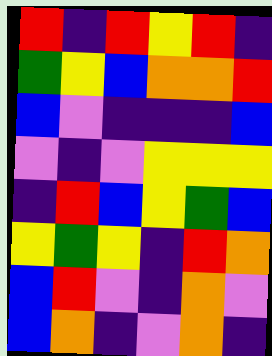[["red", "indigo", "red", "yellow", "red", "indigo"], ["green", "yellow", "blue", "orange", "orange", "red"], ["blue", "violet", "indigo", "indigo", "indigo", "blue"], ["violet", "indigo", "violet", "yellow", "yellow", "yellow"], ["indigo", "red", "blue", "yellow", "green", "blue"], ["yellow", "green", "yellow", "indigo", "red", "orange"], ["blue", "red", "violet", "indigo", "orange", "violet"], ["blue", "orange", "indigo", "violet", "orange", "indigo"]]